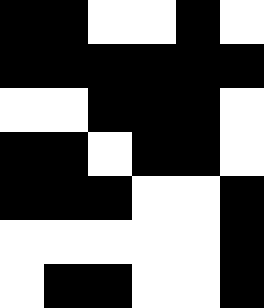[["black", "black", "white", "white", "black", "white"], ["black", "black", "black", "black", "black", "black"], ["white", "white", "black", "black", "black", "white"], ["black", "black", "white", "black", "black", "white"], ["black", "black", "black", "white", "white", "black"], ["white", "white", "white", "white", "white", "black"], ["white", "black", "black", "white", "white", "black"]]